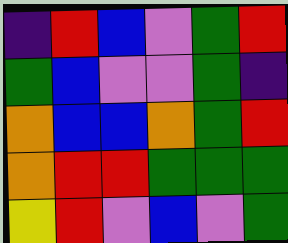[["indigo", "red", "blue", "violet", "green", "red"], ["green", "blue", "violet", "violet", "green", "indigo"], ["orange", "blue", "blue", "orange", "green", "red"], ["orange", "red", "red", "green", "green", "green"], ["yellow", "red", "violet", "blue", "violet", "green"]]